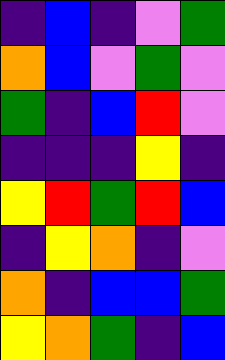[["indigo", "blue", "indigo", "violet", "green"], ["orange", "blue", "violet", "green", "violet"], ["green", "indigo", "blue", "red", "violet"], ["indigo", "indigo", "indigo", "yellow", "indigo"], ["yellow", "red", "green", "red", "blue"], ["indigo", "yellow", "orange", "indigo", "violet"], ["orange", "indigo", "blue", "blue", "green"], ["yellow", "orange", "green", "indigo", "blue"]]